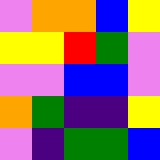[["violet", "orange", "orange", "blue", "yellow"], ["yellow", "yellow", "red", "green", "violet"], ["violet", "violet", "blue", "blue", "violet"], ["orange", "green", "indigo", "indigo", "yellow"], ["violet", "indigo", "green", "green", "blue"]]